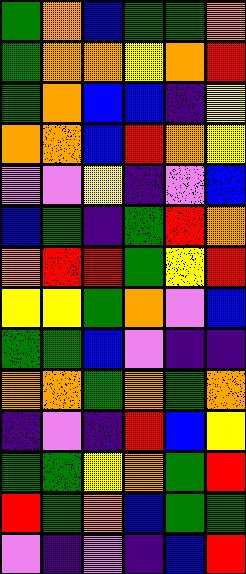[["green", "orange", "blue", "green", "green", "orange"], ["green", "orange", "orange", "yellow", "orange", "red"], ["green", "orange", "blue", "blue", "indigo", "yellow"], ["orange", "orange", "blue", "red", "orange", "yellow"], ["violet", "violet", "yellow", "indigo", "violet", "blue"], ["blue", "green", "indigo", "green", "red", "orange"], ["orange", "red", "red", "green", "yellow", "red"], ["yellow", "yellow", "green", "orange", "violet", "blue"], ["green", "green", "blue", "violet", "indigo", "indigo"], ["orange", "orange", "green", "orange", "green", "orange"], ["indigo", "violet", "indigo", "red", "blue", "yellow"], ["green", "green", "yellow", "orange", "green", "red"], ["red", "green", "orange", "blue", "green", "green"], ["violet", "indigo", "violet", "indigo", "blue", "red"]]